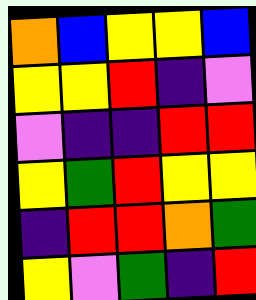[["orange", "blue", "yellow", "yellow", "blue"], ["yellow", "yellow", "red", "indigo", "violet"], ["violet", "indigo", "indigo", "red", "red"], ["yellow", "green", "red", "yellow", "yellow"], ["indigo", "red", "red", "orange", "green"], ["yellow", "violet", "green", "indigo", "red"]]